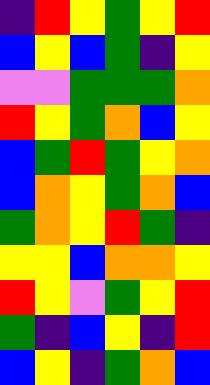[["indigo", "red", "yellow", "green", "yellow", "red"], ["blue", "yellow", "blue", "green", "indigo", "yellow"], ["violet", "violet", "green", "green", "green", "orange"], ["red", "yellow", "green", "orange", "blue", "yellow"], ["blue", "green", "red", "green", "yellow", "orange"], ["blue", "orange", "yellow", "green", "orange", "blue"], ["green", "orange", "yellow", "red", "green", "indigo"], ["yellow", "yellow", "blue", "orange", "orange", "yellow"], ["red", "yellow", "violet", "green", "yellow", "red"], ["green", "indigo", "blue", "yellow", "indigo", "red"], ["blue", "yellow", "indigo", "green", "orange", "blue"]]